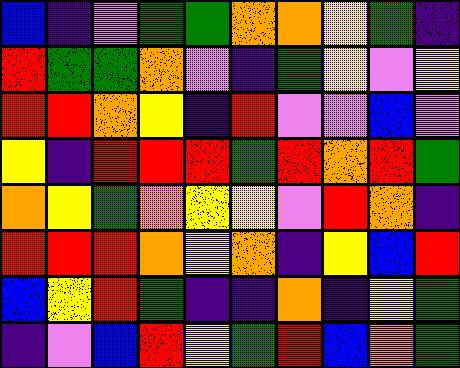[["blue", "indigo", "violet", "green", "green", "orange", "orange", "yellow", "green", "indigo"], ["red", "green", "green", "orange", "violet", "indigo", "green", "yellow", "violet", "yellow"], ["red", "red", "orange", "yellow", "indigo", "red", "violet", "violet", "blue", "violet"], ["yellow", "indigo", "red", "red", "red", "green", "red", "orange", "red", "green"], ["orange", "yellow", "green", "orange", "yellow", "yellow", "violet", "red", "orange", "indigo"], ["red", "red", "red", "orange", "yellow", "orange", "indigo", "yellow", "blue", "red"], ["blue", "yellow", "red", "green", "indigo", "indigo", "orange", "indigo", "yellow", "green"], ["indigo", "violet", "blue", "red", "yellow", "green", "red", "blue", "orange", "green"]]